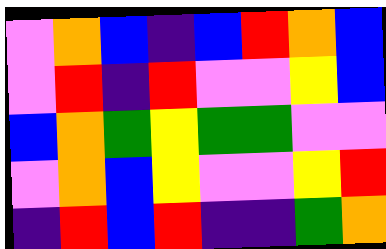[["violet", "orange", "blue", "indigo", "blue", "red", "orange", "blue"], ["violet", "red", "indigo", "red", "violet", "violet", "yellow", "blue"], ["blue", "orange", "green", "yellow", "green", "green", "violet", "violet"], ["violet", "orange", "blue", "yellow", "violet", "violet", "yellow", "red"], ["indigo", "red", "blue", "red", "indigo", "indigo", "green", "orange"]]